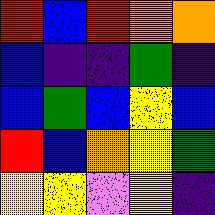[["red", "blue", "red", "orange", "orange"], ["blue", "indigo", "indigo", "green", "indigo"], ["blue", "green", "blue", "yellow", "blue"], ["red", "blue", "orange", "yellow", "green"], ["yellow", "yellow", "violet", "yellow", "indigo"]]